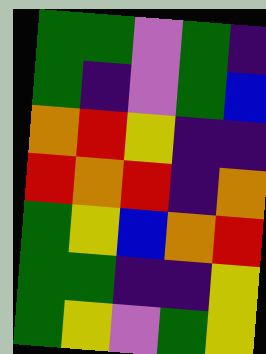[["green", "green", "violet", "green", "indigo"], ["green", "indigo", "violet", "green", "blue"], ["orange", "red", "yellow", "indigo", "indigo"], ["red", "orange", "red", "indigo", "orange"], ["green", "yellow", "blue", "orange", "red"], ["green", "green", "indigo", "indigo", "yellow"], ["green", "yellow", "violet", "green", "yellow"]]